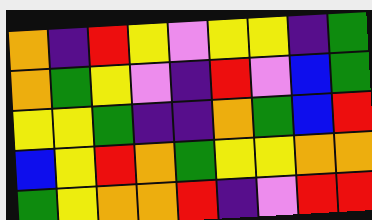[["orange", "indigo", "red", "yellow", "violet", "yellow", "yellow", "indigo", "green"], ["orange", "green", "yellow", "violet", "indigo", "red", "violet", "blue", "green"], ["yellow", "yellow", "green", "indigo", "indigo", "orange", "green", "blue", "red"], ["blue", "yellow", "red", "orange", "green", "yellow", "yellow", "orange", "orange"], ["green", "yellow", "orange", "orange", "red", "indigo", "violet", "red", "red"]]